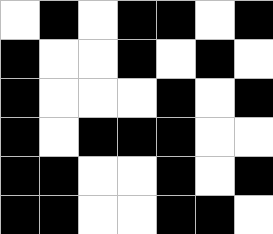[["white", "black", "white", "black", "black", "white", "black"], ["black", "white", "white", "black", "white", "black", "white"], ["black", "white", "white", "white", "black", "white", "black"], ["black", "white", "black", "black", "black", "white", "white"], ["black", "black", "white", "white", "black", "white", "black"], ["black", "black", "white", "white", "black", "black", "white"]]